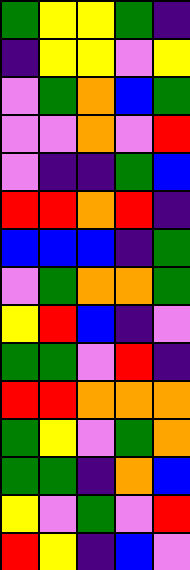[["green", "yellow", "yellow", "green", "indigo"], ["indigo", "yellow", "yellow", "violet", "yellow"], ["violet", "green", "orange", "blue", "green"], ["violet", "violet", "orange", "violet", "red"], ["violet", "indigo", "indigo", "green", "blue"], ["red", "red", "orange", "red", "indigo"], ["blue", "blue", "blue", "indigo", "green"], ["violet", "green", "orange", "orange", "green"], ["yellow", "red", "blue", "indigo", "violet"], ["green", "green", "violet", "red", "indigo"], ["red", "red", "orange", "orange", "orange"], ["green", "yellow", "violet", "green", "orange"], ["green", "green", "indigo", "orange", "blue"], ["yellow", "violet", "green", "violet", "red"], ["red", "yellow", "indigo", "blue", "violet"]]